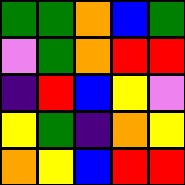[["green", "green", "orange", "blue", "green"], ["violet", "green", "orange", "red", "red"], ["indigo", "red", "blue", "yellow", "violet"], ["yellow", "green", "indigo", "orange", "yellow"], ["orange", "yellow", "blue", "red", "red"]]